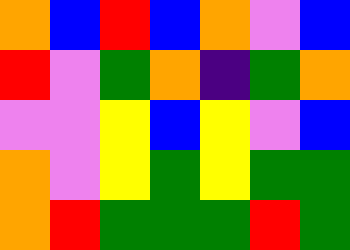[["orange", "blue", "red", "blue", "orange", "violet", "blue"], ["red", "violet", "green", "orange", "indigo", "green", "orange"], ["violet", "violet", "yellow", "blue", "yellow", "violet", "blue"], ["orange", "violet", "yellow", "green", "yellow", "green", "green"], ["orange", "red", "green", "green", "green", "red", "green"]]